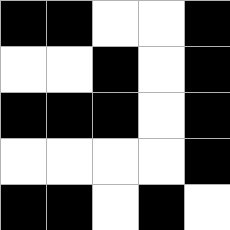[["black", "black", "white", "white", "black"], ["white", "white", "black", "white", "black"], ["black", "black", "black", "white", "black"], ["white", "white", "white", "white", "black"], ["black", "black", "white", "black", "white"]]